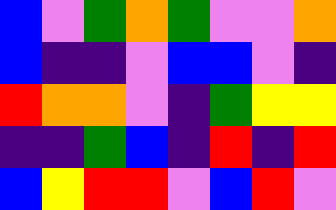[["blue", "violet", "green", "orange", "green", "violet", "violet", "orange"], ["blue", "indigo", "indigo", "violet", "blue", "blue", "violet", "indigo"], ["red", "orange", "orange", "violet", "indigo", "green", "yellow", "yellow"], ["indigo", "indigo", "green", "blue", "indigo", "red", "indigo", "red"], ["blue", "yellow", "red", "red", "violet", "blue", "red", "violet"]]